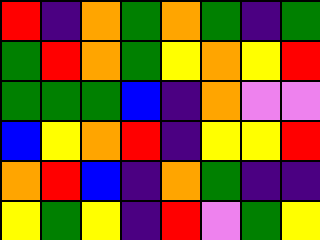[["red", "indigo", "orange", "green", "orange", "green", "indigo", "green"], ["green", "red", "orange", "green", "yellow", "orange", "yellow", "red"], ["green", "green", "green", "blue", "indigo", "orange", "violet", "violet"], ["blue", "yellow", "orange", "red", "indigo", "yellow", "yellow", "red"], ["orange", "red", "blue", "indigo", "orange", "green", "indigo", "indigo"], ["yellow", "green", "yellow", "indigo", "red", "violet", "green", "yellow"]]